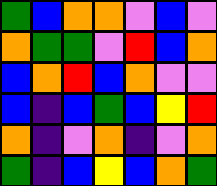[["green", "blue", "orange", "orange", "violet", "blue", "violet"], ["orange", "green", "green", "violet", "red", "blue", "orange"], ["blue", "orange", "red", "blue", "orange", "violet", "violet"], ["blue", "indigo", "blue", "green", "blue", "yellow", "red"], ["orange", "indigo", "violet", "orange", "indigo", "violet", "orange"], ["green", "indigo", "blue", "yellow", "blue", "orange", "green"]]